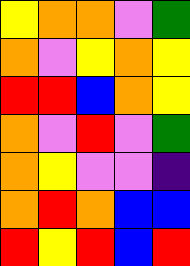[["yellow", "orange", "orange", "violet", "green"], ["orange", "violet", "yellow", "orange", "yellow"], ["red", "red", "blue", "orange", "yellow"], ["orange", "violet", "red", "violet", "green"], ["orange", "yellow", "violet", "violet", "indigo"], ["orange", "red", "orange", "blue", "blue"], ["red", "yellow", "red", "blue", "red"]]